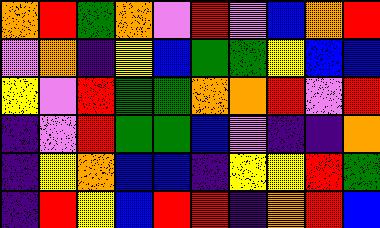[["orange", "red", "green", "orange", "violet", "red", "violet", "blue", "orange", "red"], ["violet", "orange", "indigo", "yellow", "blue", "green", "green", "yellow", "blue", "blue"], ["yellow", "violet", "red", "green", "green", "orange", "orange", "red", "violet", "red"], ["indigo", "violet", "red", "green", "green", "blue", "violet", "indigo", "indigo", "orange"], ["indigo", "yellow", "orange", "blue", "blue", "indigo", "yellow", "yellow", "red", "green"], ["indigo", "red", "yellow", "blue", "red", "red", "indigo", "orange", "red", "blue"]]